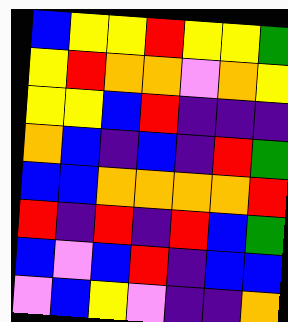[["blue", "yellow", "yellow", "red", "yellow", "yellow", "green"], ["yellow", "red", "orange", "orange", "violet", "orange", "yellow"], ["yellow", "yellow", "blue", "red", "indigo", "indigo", "indigo"], ["orange", "blue", "indigo", "blue", "indigo", "red", "green"], ["blue", "blue", "orange", "orange", "orange", "orange", "red"], ["red", "indigo", "red", "indigo", "red", "blue", "green"], ["blue", "violet", "blue", "red", "indigo", "blue", "blue"], ["violet", "blue", "yellow", "violet", "indigo", "indigo", "orange"]]